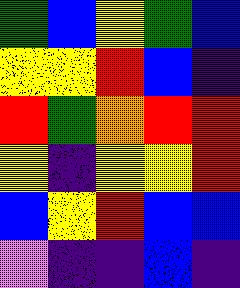[["green", "blue", "yellow", "green", "blue"], ["yellow", "yellow", "red", "blue", "indigo"], ["red", "green", "orange", "red", "red"], ["yellow", "indigo", "yellow", "yellow", "red"], ["blue", "yellow", "red", "blue", "blue"], ["violet", "indigo", "indigo", "blue", "indigo"]]